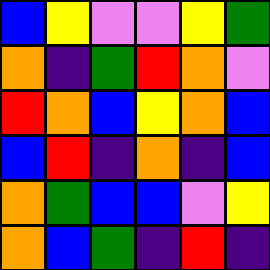[["blue", "yellow", "violet", "violet", "yellow", "green"], ["orange", "indigo", "green", "red", "orange", "violet"], ["red", "orange", "blue", "yellow", "orange", "blue"], ["blue", "red", "indigo", "orange", "indigo", "blue"], ["orange", "green", "blue", "blue", "violet", "yellow"], ["orange", "blue", "green", "indigo", "red", "indigo"]]